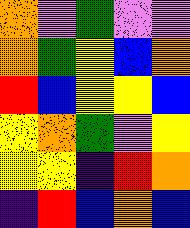[["orange", "violet", "green", "violet", "violet"], ["orange", "green", "yellow", "blue", "orange"], ["red", "blue", "yellow", "yellow", "blue"], ["yellow", "orange", "green", "violet", "yellow"], ["yellow", "yellow", "indigo", "red", "orange"], ["indigo", "red", "blue", "orange", "blue"]]